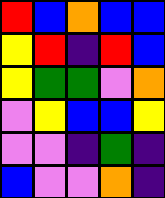[["red", "blue", "orange", "blue", "blue"], ["yellow", "red", "indigo", "red", "blue"], ["yellow", "green", "green", "violet", "orange"], ["violet", "yellow", "blue", "blue", "yellow"], ["violet", "violet", "indigo", "green", "indigo"], ["blue", "violet", "violet", "orange", "indigo"]]